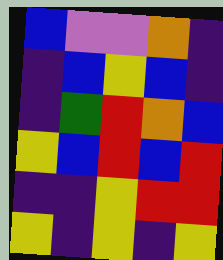[["blue", "violet", "violet", "orange", "indigo"], ["indigo", "blue", "yellow", "blue", "indigo"], ["indigo", "green", "red", "orange", "blue"], ["yellow", "blue", "red", "blue", "red"], ["indigo", "indigo", "yellow", "red", "red"], ["yellow", "indigo", "yellow", "indigo", "yellow"]]